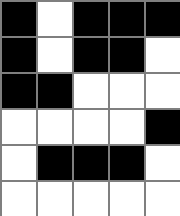[["black", "white", "black", "black", "black"], ["black", "white", "black", "black", "white"], ["black", "black", "white", "white", "white"], ["white", "white", "white", "white", "black"], ["white", "black", "black", "black", "white"], ["white", "white", "white", "white", "white"]]